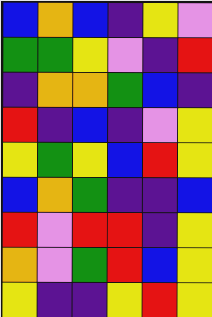[["blue", "orange", "blue", "indigo", "yellow", "violet"], ["green", "green", "yellow", "violet", "indigo", "red"], ["indigo", "orange", "orange", "green", "blue", "indigo"], ["red", "indigo", "blue", "indigo", "violet", "yellow"], ["yellow", "green", "yellow", "blue", "red", "yellow"], ["blue", "orange", "green", "indigo", "indigo", "blue"], ["red", "violet", "red", "red", "indigo", "yellow"], ["orange", "violet", "green", "red", "blue", "yellow"], ["yellow", "indigo", "indigo", "yellow", "red", "yellow"]]